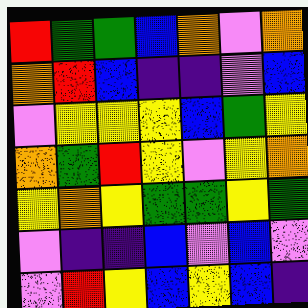[["red", "green", "green", "blue", "orange", "violet", "orange"], ["orange", "red", "blue", "indigo", "indigo", "violet", "blue"], ["violet", "yellow", "yellow", "yellow", "blue", "green", "yellow"], ["orange", "green", "red", "yellow", "violet", "yellow", "orange"], ["yellow", "orange", "yellow", "green", "green", "yellow", "green"], ["violet", "indigo", "indigo", "blue", "violet", "blue", "violet"], ["violet", "red", "yellow", "blue", "yellow", "blue", "indigo"]]